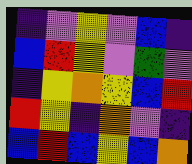[["indigo", "violet", "yellow", "violet", "blue", "indigo"], ["blue", "red", "yellow", "violet", "green", "violet"], ["indigo", "yellow", "orange", "yellow", "blue", "red"], ["red", "yellow", "indigo", "orange", "violet", "indigo"], ["blue", "red", "blue", "yellow", "blue", "orange"]]